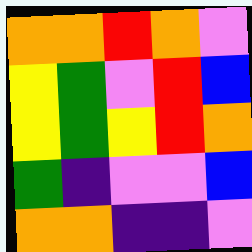[["orange", "orange", "red", "orange", "violet"], ["yellow", "green", "violet", "red", "blue"], ["yellow", "green", "yellow", "red", "orange"], ["green", "indigo", "violet", "violet", "blue"], ["orange", "orange", "indigo", "indigo", "violet"]]